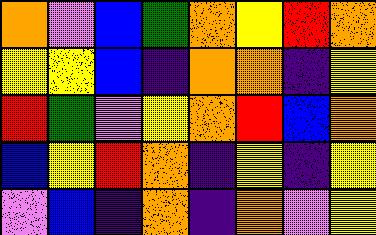[["orange", "violet", "blue", "green", "orange", "yellow", "red", "orange"], ["yellow", "yellow", "blue", "indigo", "orange", "orange", "indigo", "yellow"], ["red", "green", "violet", "yellow", "orange", "red", "blue", "orange"], ["blue", "yellow", "red", "orange", "indigo", "yellow", "indigo", "yellow"], ["violet", "blue", "indigo", "orange", "indigo", "orange", "violet", "yellow"]]